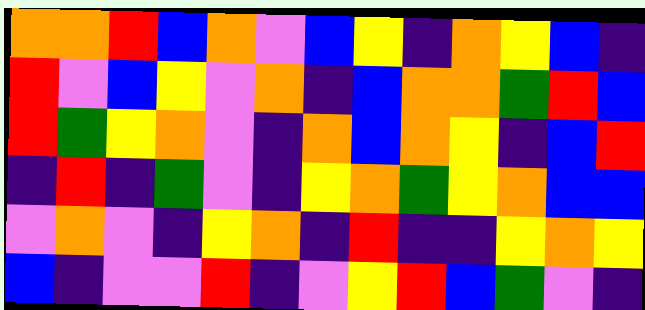[["orange", "orange", "red", "blue", "orange", "violet", "blue", "yellow", "indigo", "orange", "yellow", "blue", "indigo"], ["red", "violet", "blue", "yellow", "violet", "orange", "indigo", "blue", "orange", "orange", "green", "red", "blue"], ["red", "green", "yellow", "orange", "violet", "indigo", "orange", "blue", "orange", "yellow", "indigo", "blue", "red"], ["indigo", "red", "indigo", "green", "violet", "indigo", "yellow", "orange", "green", "yellow", "orange", "blue", "blue"], ["violet", "orange", "violet", "indigo", "yellow", "orange", "indigo", "red", "indigo", "indigo", "yellow", "orange", "yellow"], ["blue", "indigo", "violet", "violet", "red", "indigo", "violet", "yellow", "red", "blue", "green", "violet", "indigo"]]